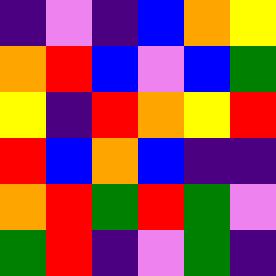[["indigo", "violet", "indigo", "blue", "orange", "yellow"], ["orange", "red", "blue", "violet", "blue", "green"], ["yellow", "indigo", "red", "orange", "yellow", "red"], ["red", "blue", "orange", "blue", "indigo", "indigo"], ["orange", "red", "green", "red", "green", "violet"], ["green", "red", "indigo", "violet", "green", "indigo"]]